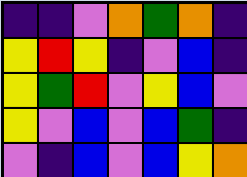[["indigo", "indigo", "violet", "orange", "green", "orange", "indigo"], ["yellow", "red", "yellow", "indigo", "violet", "blue", "indigo"], ["yellow", "green", "red", "violet", "yellow", "blue", "violet"], ["yellow", "violet", "blue", "violet", "blue", "green", "indigo"], ["violet", "indigo", "blue", "violet", "blue", "yellow", "orange"]]